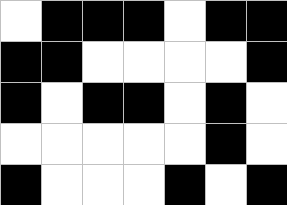[["white", "black", "black", "black", "white", "black", "black"], ["black", "black", "white", "white", "white", "white", "black"], ["black", "white", "black", "black", "white", "black", "white"], ["white", "white", "white", "white", "white", "black", "white"], ["black", "white", "white", "white", "black", "white", "black"]]